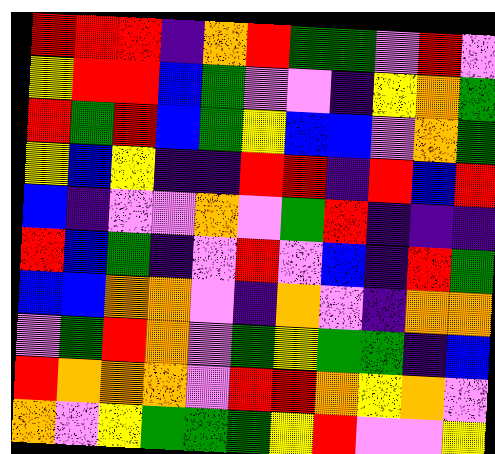[["red", "red", "red", "indigo", "orange", "red", "green", "green", "violet", "red", "violet"], ["yellow", "red", "red", "blue", "green", "violet", "violet", "indigo", "yellow", "orange", "green"], ["red", "green", "red", "blue", "green", "yellow", "blue", "blue", "violet", "orange", "green"], ["yellow", "blue", "yellow", "indigo", "indigo", "red", "red", "indigo", "red", "blue", "red"], ["blue", "indigo", "violet", "violet", "orange", "violet", "green", "red", "indigo", "indigo", "indigo"], ["red", "blue", "green", "indigo", "violet", "red", "violet", "blue", "indigo", "red", "green"], ["blue", "blue", "orange", "orange", "violet", "indigo", "orange", "violet", "indigo", "orange", "orange"], ["violet", "green", "red", "orange", "violet", "green", "yellow", "green", "green", "indigo", "blue"], ["red", "orange", "orange", "orange", "violet", "red", "red", "orange", "yellow", "orange", "violet"], ["orange", "violet", "yellow", "green", "green", "green", "yellow", "red", "violet", "violet", "yellow"]]